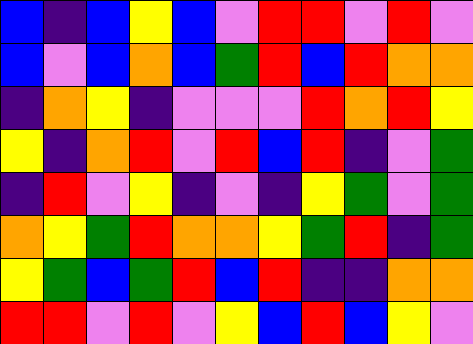[["blue", "indigo", "blue", "yellow", "blue", "violet", "red", "red", "violet", "red", "violet"], ["blue", "violet", "blue", "orange", "blue", "green", "red", "blue", "red", "orange", "orange"], ["indigo", "orange", "yellow", "indigo", "violet", "violet", "violet", "red", "orange", "red", "yellow"], ["yellow", "indigo", "orange", "red", "violet", "red", "blue", "red", "indigo", "violet", "green"], ["indigo", "red", "violet", "yellow", "indigo", "violet", "indigo", "yellow", "green", "violet", "green"], ["orange", "yellow", "green", "red", "orange", "orange", "yellow", "green", "red", "indigo", "green"], ["yellow", "green", "blue", "green", "red", "blue", "red", "indigo", "indigo", "orange", "orange"], ["red", "red", "violet", "red", "violet", "yellow", "blue", "red", "blue", "yellow", "violet"]]